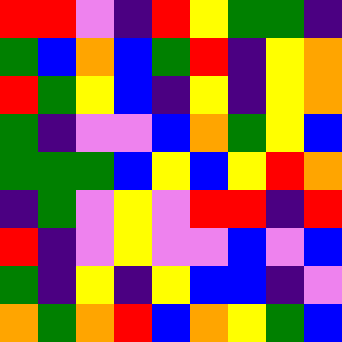[["red", "red", "violet", "indigo", "red", "yellow", "green", "green", "indigo"], ["green", "blue", "orange", "blue", "green", "red", "indigo", "yellow", "orange"], ["red", "green", "yellow", "blue", "indigo", "yellow", "indigo", "yellow", "orange"], ["green", "indigo", "violet", "violet", "blue", "orange", "green", "yellow", "blue"], ["green", "green", "green", "blue", "yellow", "blue", "yellow", "red", "orange"], ["indigo", "green", "violet", "yellow", "violet", "red", "red", "indigo", "red"], ["red", "indigo", "violet", "yellow", "violet", "violet", "blue", "violet", "blue"], ["green", "indigo", "yellow", "indigo", "yellow", "blue", "blue", "indigo", "violet"], ["orange", "green", "orange", "red", "blue", "orange", "yellow", "green", "blue"]]